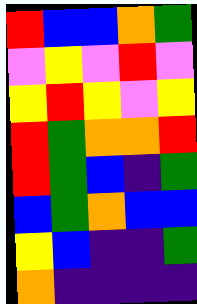[["red", "blue", "blue", "orange", "green"], ["violet", "yellow", "violet", "red", "violet"], ["yellow", "red", "yellow", "violet", "yellow"], ["red", "green", "orange", "orange", "red"], ["red", "green", "blue", "indigo", "green"], ["blue", "green", "orange", "blue", "blue"], ["yellow", "blue", "indigo", "indigo", "green"], ["orange", "indigo", "indigo", "indigo", "indigo"]]